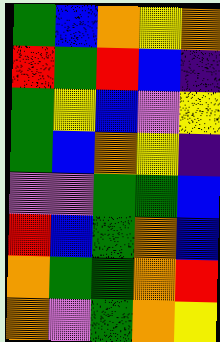[["green", "blue", "orange", "yellow", "orange"], ["red", "green", "red", "blue", "indigo"], ["green", "yellow", "blue", "violet", "yellow"], ["green", "blue", "orange", "yellow", "indigo"], ["violet", "violet", "green", "green", "blue"], ["red", "blue", "green", "orange", "blue"], ["orange", "green", "green", "orange", "red"], ["orange", "violet", "green", "orange", "yellow"]]